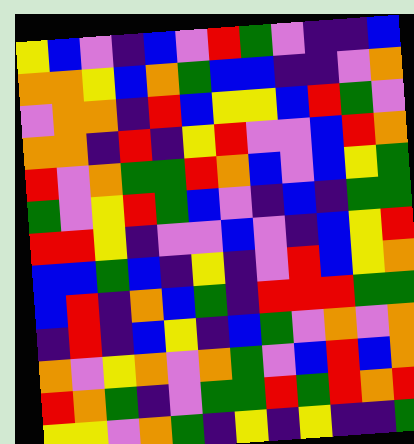[["yellow", "blue", "violet", "indigo", "blue", "violet", "red", "green", "violet", "indigo", "indigo", "blue"], ["orange", "orange", "yellow", "blue", "orange", "green", "blue", "blue", "indigo", "indigo", "violet", "orange"], ["violet", "orange", "orange", "indigo", "red", "blue", "yellow", "yellow", "blue", "red", "green", "violet"], ["orange", "orange", "indigo", "red", "indigo", "yellow", "red", "violet", "violet", "blue", "red", "orange"], ["red", "violet", "orange", "green", "green", "red", "orange", "blue", "violet", "blue", "yellow", "green"], ["green", "violet", "yellow", "red", "green", "blue", "violet", "indigo", "blue", "indigo", "green", "green"], ["red", "red", "yellow", "indigo", "violet", "violet", "blue", "violet", "indigo", "blue", "yellow", "red"], ["blue", "blue", "green", "blue", "indigo", "yellow", "indigo", "violet", "red", "blue", "yellow", "orange"], ["blue", "red", "indigo", "orange", "blue", "green", "indigo", "red", "red", "red", "green", "green"], ["indigo", "red", "indigo", "blue", "yellow", "indigo", "blue", "green", "violet", "orange", "violet", "orange"], ["orange", "violet", "yellow", "orange", "violet", "orange", "green", "violet", "blue", "red", "blue", "orange"], ["red", "orange", "green", "indigo", "violet", "green", "green", "red", "green", "red", "orange", "red"], ["yellow", "yellow", "violet", "orange", "green", "indigo", "yellow", "indigo", "yellow", "indigo", "indigo", "green"]]